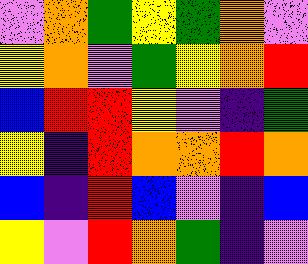[["violet", "orange", "green", "yellow", "green", "orange", "violet"], ["yellow", "orange", "violet", "green", "yellow", "orange", "red"], ["blue", "red", "red", "yellow", "violet", "indigo", "green"], ["yellow", "indigo", "red", "orange", "orange", "red", "orange"], ["blue", "indigo", "red", "blue", "violet", "indigo", "blue"], ["yellow", "violet", "red", "orange", "green", "indigo", "violet"]]